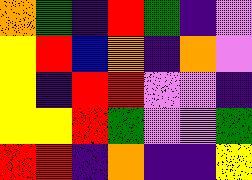[["orange", "green", "indigo", "red", "green", "indigo", "violet"], ["yellow", "red", "blue", "orange", "indigo", "orange", "violet"], ["yellow", "indigo", "red", "red", "violet", "violet", "indigo"], ["yellow", "yellow", "red", "green", "violet", "violet", "green"], ["red", "red", "indigo", "orange", "indigo", "indigo", "yellow"]]